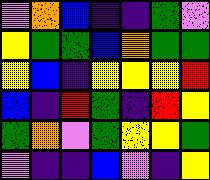[["violet", "orange", "blue", "indigo", "indigo", "green", "violet"], ["yellow", "green", "green", "blue", "orange", "green", "green"], ["yellow", "blue", "indigo", "yellow", "yellow", "yellow", "red"], ["blue", "indigo", "red", "green", "indigo", "red", "yellow"], ["green", "orange", "violet", "green", "yellow", "yellow", "green"], ["violet", "indigo", "indigo", "blue", "violet", "indigo", "yellow"]]